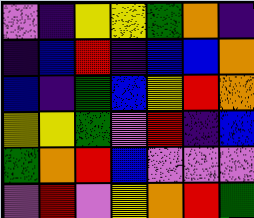[["violet", "indigo", "yellow", "yellow", "green", "orange", "indigo"], ["indigo", "blue", "red", "indigo", "blue", "blue", "orange"], ["blue", "indigo", "green", "blue", "yellow", "red", "orange"], ["yellow", "yellow", "green", "violet", "red", "indigo", "blue"], ["green", "orange", "red", "blue", "violet", "violet", "violet"], ["violet", "red", "violet", "yellow", "orange", "red", "green"]]